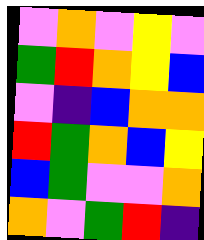[["violet", "orange", "violet", "yellow", "violet"], ["green", "red", "orange", "yellow", "blue"], ["violet", "indigo", "blue", "orange", "orange"], ["red", "green", "orange", "blue", "yellow"], ["blue", "green", "violet", "violet", "orange"], ["orange", "violet", "green", "red", "indigo"]]